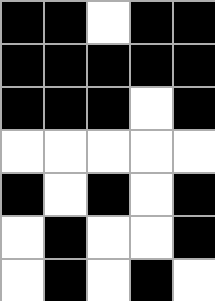[["black", "black", "white", "black", "black"], ["black", "black", "black", "black", "black"], ["black", "black", "black", "white", "black"], ["white", "white", "white", "white", "white"], ["black", "white", "black", "white", "black"], ["white", "black", "white", "white", "black"], ["white", "black", "white", "black", "white"]]